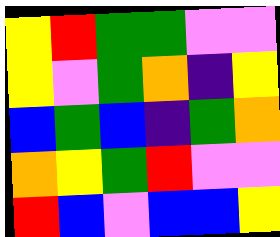[["yellow", "red", "green", "green", "violet", "violet"], ["yellow", "violet", "green", "orange", "indigo", "yellow"], ["blue", "green", "blue", "indigo", "green", "orange"], ["orange", "yellow", "green", "red", "violet", "violet"], ["red", "blue", "violet", "blue", "blue", "yellow"]]